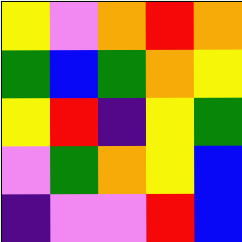[["yellow", "violet", "orange", "red", "orange"], ["green", "blue", "green", "orange", "yellow"], ["yellow", "red", "indigo", "yellow", "green"], ["violet", "green", "orange", "yellow", "blue"], ["indigo", "violet", "violet", "red", "blue"]]